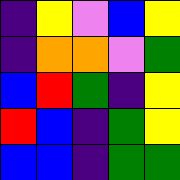[["indigo", "yellow", "violet", "blue", "yellow"], ["indigo", "orange", "orange", "violet", "green"], ["blue", "red", "green", "indigo", "yellow"], ["red", "blue", "indigo", "green", "yellow"], ["blue", "blue", "indigo", "green", "green"]]